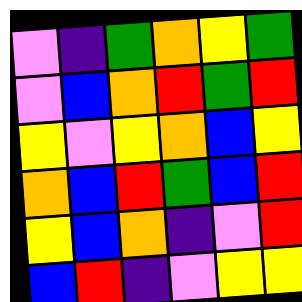[["violet", "indigo", "green", "orange", "yellow", "green"], ["violet", "blue", "orange", "red", "green", "red"], ["yellow", "violet", "yellow", "orange", "blue", "yellow"], ["orange", "blue", "red", "green", "blue", "red"], ["yellow", "blue", "orange", "indigo", "violet", "red"], ["blue", "red", "indigo", "violet", "yellow", "yellow"]]